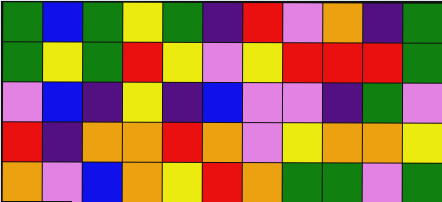[["green", "blue", "green", "yellow", "green", "indigo", "red", "violet", "orange", "indigo", "green"], ["green", "yellow", "green", "red", "yellow", "violet", "yellow", "red", "red", "red", "green"], ["violet", "blue", "indigo", "yellow", "indigo", "blue", "violet", "violet", "indigo", "green", "violet"], ["red", "indigo", "orange", "orange", "red", "orange", "violet", "yellow", "orange", "orange", "yellow"], ["orange", "violet", "blue", "orange", "yellow", "red", "orange", "green", "green", "violet", "green"]]